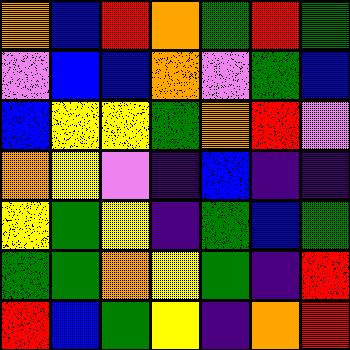[["orange", "blue", "red", "orange", "green", "red", "green"], ["violet", "blue", "blue", "orange", "violet", "green", "blue"], ["blue", "yellow", "yellow", "green", "orange", "red", "violet"], ["orange", "yellow", "violet", "indigo", "blue", "indigo", "indigo"], ["yellow", "green", "yellow", "indigo", "green", "blue", "green"], ["green", "green", "orange", "yellow", "green", "indigo", "red"], ["red", "blue", "green", "yellow", "indigo", "orange", "red"]]